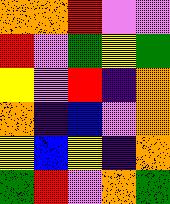[["orange", "orange", "red", "violet", "violet"], ["red", "violet", "green", "yellow", "green"], ["yellow", "violet", "red", "indigo", "orange"], ["orange", "indigo", "blue", "violet", "orange"], ["yellow", "blue", "yellow", "indigo", "orange"], ["green", "red", "violet", "orange", "green"]]